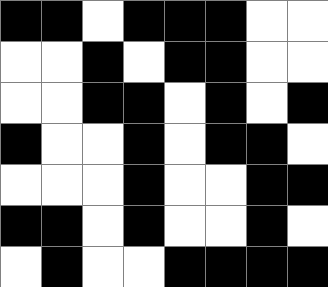[["black", "black", "white", "black", "black", "black", "white", "white"], ["white", "white", "black", "white", "black", "black", "white", "white"], ["white", "white", "black", "black", "white", "black", "white", "black"], ["black", "white", "white", "black", "white", "black", "black", "white"], ["white", "white", "white", "black", "white", "white", "black", "black"], ["black", "black", "white", "black", "white", "white", "black", "white"], ["white", "black", "white", "white", "black", "black", "black", "black"]]